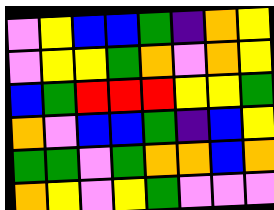[["violet", "yellow", "blue", "blue", "green", "indigo", "orange", "yellow"], ["violet", "yellow", "yellow", "green", "orange", "violet", "orange", "yellow"], ["blue", "green", "red", "red", "red", "yellow", "yellow", "green"], ["orange", "violet", "blue", "blue", "green", "indigo", "blue", "yellow"], ["green", "green", "violet", "green", "orange", "orange", "blue", "orange"], ["orange", "yellow", "violet", "yellow", "green", "violet", "violet", "violet"]]